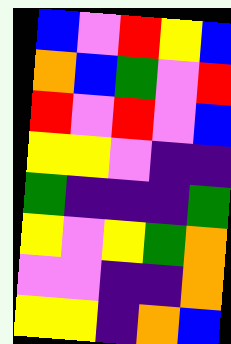[["blue", "violet", "red", "yellow", "blue"], ["orange", "blue", "green", "violet", "red"], ["red", "violet", "red", "violet", "blue"], ["yellow", "yellow", "violet", "indigo", "indigo"], ["green", "indigo", "indigo", "indigo", "green"], ["yellow", "violet", "yellow", "green", "orange"], ["violet", "violet", "indigo", "indigo", "orange"], ["yellow", "yellow", "indigo", "orange", "blue"]]